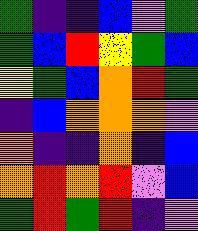[["green", "indigo", "indigo", "blue", "violet", "green"], ["green", "blue", "red", "yellow", "green", "blue"], ["yellow", "green", "blue", "orange", "red", "green"], ["indigo", "blue", "orange", "orange", "orange", "violet"], ["orange", "indigo", "indigo", "orange", "indigo", "blue"], ["orange", "red", "orange", "red", "violet", "blue"], ["green", "red", "green", "red", "indigo", "violet"]]